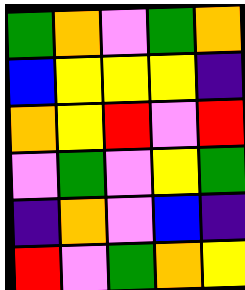[["green", "orange", "violet", "green", "orange"], ["blue", "yellow", "yellow", "yellow", "indigo"], ["orange", "yellow", "red", "violet", "red"], ["violet", "green", "violet", "yellow", "green"], ["indigo", "orange", "violet", "blue", "indigo"], ["red", "violet", "green", "orange", "yellow"]]